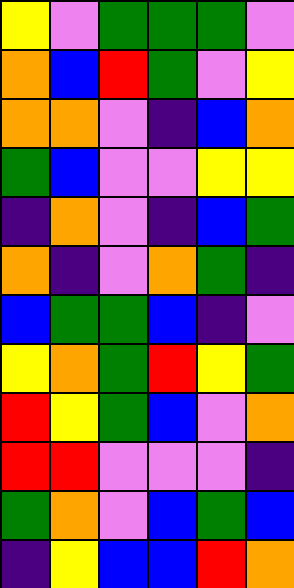[["yellow", "violet", "green", "green", "green", "violet"], ["orange", "blue", "red", "green", "violet", "yellow"], ["orange", "orange", "violet", "indigo", "blue", "orange"], ["green", "blue", "violet", "violet", "yellow", "yellow"], ["indigo", "orange", "violet", "indigo", "blue", "green"], ["orange", "indigo", "violet", "orange", "green", "indigo"], ["blue", "green", "green", "blue", "indigo", "violet"], ["yellow", "orange", "green", "red", "yellow", "green"], ["red", "yellow", "green", "blue", "violet", "orange"], ["red", "red", "violet", "violet", "violet", "indigo"], ["green", "orange", "violet", "blue", "green", "blue"], ["indigo", "yellow", "blue", "blue", "red", "orange"]]